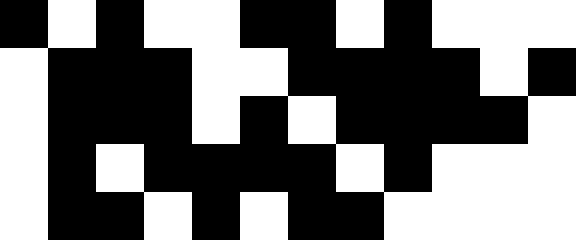[["black", "white", "black", "white", "white", "black", "black", "white", "black", "white", "white", "white"], ["white", "black", "black", "black", "white", "white", "black", "black", "black", "black", "white", "black"], ["white", "black", "black", "black", "white", "black", "white", "black", "black", "black", "black", "white"], ["white", "black", "white", "black", "black", "black", "black", "white", "black", "white", "white", "white"], ["white", "black", "black", "white", "black", "white", "black", "black", "white", "white", "white", "white"]]